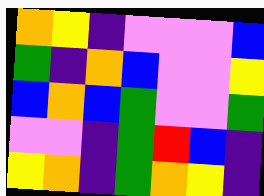[["orange", "yellow", "indigo", "violet", "violet", "violet", "blue"], ["green", "indigo", "orange", "blue", "violet", "violet", "yellow"], ["blue", "orange", "blue", "green", "violet", "violet", "green"], ["violet", "violet", "indigo", "green", "red", "blue", "indigo"], ["yellow", "orange", "indigo", "green", "orange", "yellow", "indigo"]]